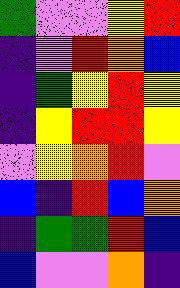[["green", "violet", "violet", "yellow", "red"], ["indigo", "violet", "red", "orange", "blue"], ["indigo", "green", "yellow", "red", "yellow"], ["indigo", "yellow", "red", "red", "yellow"], ["violet", "yellow", "orange", "red", "violet"], ["blue", "indigo", "red", "blue", "orange"], ["indigo", "green", "green", "red", "blue"], ["blue", "violet", "violet", "orange", "indigo"]]